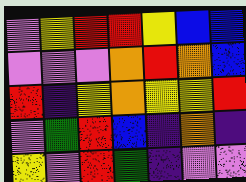[["violet", "yellow", "red", "red", "yellow", "blue", "blue"], ["violet", "violet", "violet", "orange", "red", "orange", "blue"], ["red", "indigo", "yellow", "orange", "yellow", "yellow", "red"], ["violet", "green", "red", "blue", "indigo", "orange", "indigo"], ["yellow", "violet", "red", "green", "indigo", "violet", "violet"]]